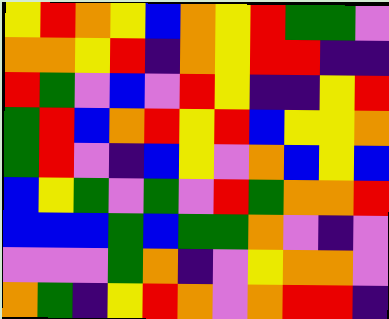[["yellow", "red", "orange", "yellow", "blue", "orange", "yellow", "red", "green", "green", "violet"], ["orange", "orange", "yellow", "red", "indigo", "orange", "yellow", "red", "red", "indigo", "indigo"], ["red", "green", "violet", "blue", "violet", "red", "yellow", "indigo", "indigo", "yellow", "red"], ["green", "red", "blue", "orange", "red", "yellow", "red", "blue", "yellow", "yellow", "orange"], ["green", "red", "violet", "indigo", "blue", "yellow", "violet", "orange", "blue", "yellow", "blue"], ["blue", "yellow", "green", "violet", "green", "violet", "red", "green", "orange", "orange", "red"], ["blue", "blue", "blue", "green", "blue", "green", "green", "orange", "violet", "indigo", "violet"], ["violet", "violet", "violet", "green", "orange", "indigo", "violet", "yellow", "orange", "orange", "violet"], ["orange", "green", "indigo", "yellow", "red", "orange", "violet", "orange", "red", "red", "indigo"]]